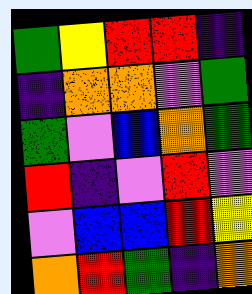[["green", "yellow", "red", "red", "indigo"], ["indigo", "orange", "orange", "violet", "green"], ["green", "violet", "blue", "orange", "green"], ["red", "indigo", "violet", "red", "violet"], ["violet", "blue", "blue", "red", "yellow"], ["orange", "red", "green", "indigo", "orange"]]